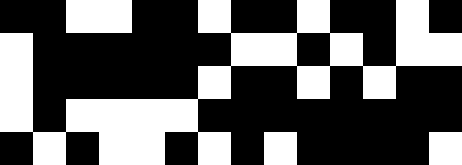[["black", "black", "white", "white", "black", "black", "white", "black", "black", "white", "black", "black", "white", "black"], ["white", "black", "black", "black", "black", "black", "black", "white", "white", "black", "white", "black", "white", "white"], ["white", "black", "black", "black", "black", "black", "white", "black", "black", "white", "black", "white", "black", "black"], ["white", "black", "white", "white", "white", "white", "black", "black", "black", "black", "black", "black", "black", "black"], ["black", "white", "black", "white", "white", "black", "white", "black", "white", "black", "black", "black", "black", "white"]]